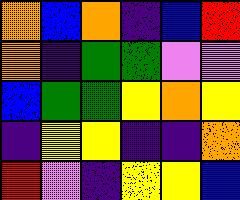[["orange", "blue", "orange", "indigo", "blue", "red"], ["orange", "indigo", "green", "green", "violet", "violet"], ["blue", "green", "green", "yellow", "orange", "yellow"], ["indigo", "yellow", "yellow", "indigo", "indigo", "orange"], ["red", "violet", "indigo", "yellow", "yellow", "blue"]]